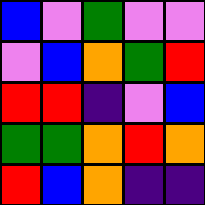[["blue", "violet", "green", "violet", "violet"], ["violet", "blue", "orange", "green", "red"], ["red", "red", "indigo", "violet", "blue"], ["green", "green", "orange", "red", "orange"], ["red", "blue", "orange", "indigo", "indigo"]]